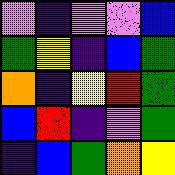[["violet", "indigo", "violet", "violet", "blue"], ["green", "yellow", "indigo", "blue", "green"], ["orange", "indigo", "yellow", "red", "green"], ["blue", "red", "indigo", "violet", "green"], ["indigo", "blue", "green", "orange", "yellow"]]